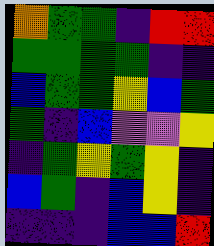[["orange", "green", "green", "indigo", "red", "red"], ["green", "green", "green", "green", "indigo", "indigo"], ["blue", "green", "green", "yellow", "blue", "green"], ["green", "indigo", "blue", "violet", "violet", "yellow"], ["indigo", "green", "yellow", "green", "yellow", "indigo"], ["blue", "green", "indigo", "blue", "yellow", "indigo"], ["indigo", "indigo", "indigo", "blue", "blue", "red"]]